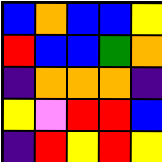[["blue", "orange", "blue", "blue", "yellow"], ["red", "blue", "blue", "green", "orange"], ["indigo", "orange", "orange", "orange", "indigo"], ["yellow", "violet", "red", "red", "blue"], ["indigo", "red", "yellow", "red", "yellow"]]